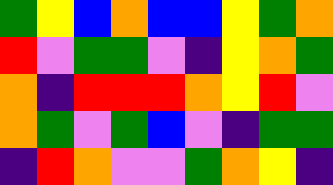[["green", "yellow", "blue", "orange", "blue", "blue", "yellow", "green", "orange"], ["red", "violet", "green", "green", "violet", "indigo", "yellow", "orange", "green"], ["orange", "indigo", "red", "red", "red", "orange", "yellow", "red", "violet"], ["orange", "green", "violet", "green", "blue", "violet", "indigo", "green", "green"], ["indigo", "red", "orange", "violet", "violet", "green", "orange", "yellow", "indigo"]]